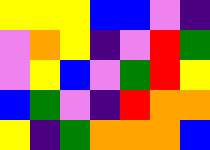[["yellow", "yellow", "yellow", "blue", "blue", "violet", "indigo"], ["violet", "orange", "yellow", "indigo", "violet", "red", "green"], ["violet", "yellow", "blue", "violet", "green", "red", "yellow"], ["blue", "green", "violet", "indigo", "red", "orange", "orange"], ["yellow", "indigo", "green", "orange", "orange", "orange", "blue"]]